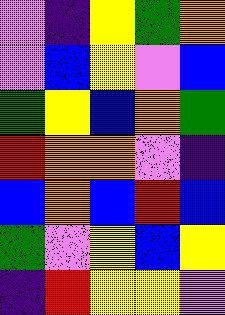[["violet", "indigo", "yellow", "green", "orange"], ["violet", "blue", "yellow", "violet", "blue"], ["green", "yellow", "blue", "orange", "green"], ["red", "orange", "orange", "violet", "indigo"], ["blue", "orange", "blue", "red", "blue"], ["green", "violet", "yellow", "blue", "yellow"], ["indigo", "red", "yellow", "yellow", "violet"]]